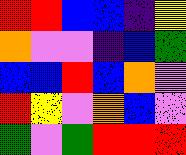[["red", "red", "blue", "blue", "indigo", "yellow"], ["orange", "violet", "violet", "indigo", "blue", "green"], ["blue", "blue", "red", "blue", "orange", "violet"], ["red", "yellow", "violet", "orange", "blue", "violet"], ["green", "violet", "green", "red", "red", "red"]]